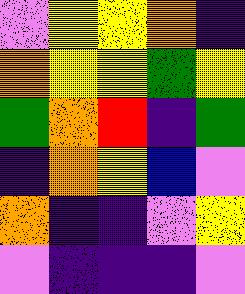[["violet", "yellow", "yellow", "orange", "indigo"], ["orange", "yellow", "yellow", "green", "yellow"], ["green", "orange", "red", "indigo", "green"], ["indigo", "orange", "yellow", "blue", "violet"], ["orange", "indigo", "indigo", "violet", "yellow"], ["violet", "indigo", "indigo", "indigo", "violet"]]